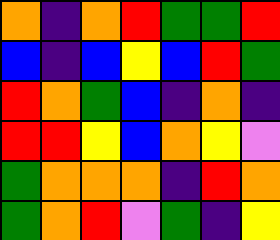[["orange", "indigo", "orange", "red", "green", "green", "red"], ["blue", "indigo", "blue", "yellow", "blue", "red", "green"], ["red", "orange", "green", "blue", "indigo", "orange", "indigo"], ["red", "red", "yellow", "blue", "orange", "yellow", "violet"], ["green", "orange", "orange", "orange", "indigo", "red", "orange"], ["green", "orange", "red", "violet", "green", "indigo", "yellow"]]